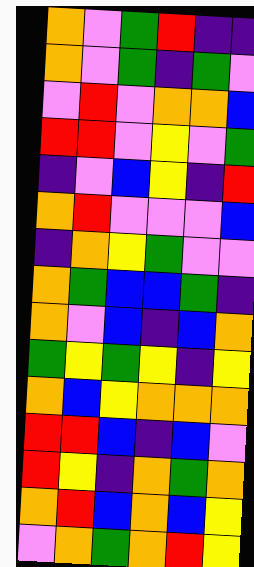[["orange", "violet", "green", "red", "indigo", "indigo"], ["orange", "violet", "green", "indigo", "green", "violet"], ["violet", "red", "violet", "orange", "orange", "blue"], ["red", "red", "violet", "yellow", "violet", "green"], ["indigo", "violet", "blue", "yellow", "indigo", "red"], ["orange", "red", "violet", "violet", "violet", "blue"], ["indigo", "orange", "yellow", "green", "violet", "violet"], ["orange", "green", "blue", "blue", "green", "indigo"], ["orange", "violet", "blue", "indigo", "blue", "orange"], ["green", "yellow", "green", "yellow", "indigo", "yellow"], ["orange", "blue", "yellow", "orange", "orange", "orange"], ["red", "red", "blue", "indigo", "blue", "violet"], ["red", "yellow", "indigo", "orange", "green", "orange"], ["orange", "red", "blue", "orange", "blue", "yellow"], ["violet", "orange", "green", "orange", "red", "yellow"]]